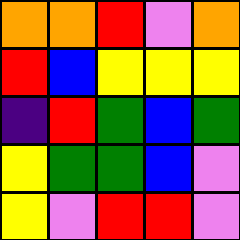[["orange", "orange", "red", "violet", "orange"], ["red", "blue", "yellow", "yellow", "yellow"], ["indigo", "red", "green", "blue", "green"], ["yellow", "green", "green", "blue", "violet"], ["yellow", "violet", "red", "red", "violet"]]